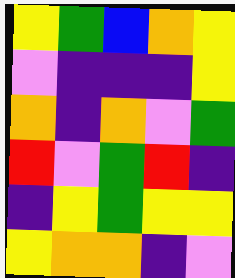[["yellow", "green", "blue", "orange", "yellow"], ["violet", "indigo", "indigo", "indigo", "yellow"], ["orange", "indigo", "orange", "violet", "green"], ["red", "violet", "green", "red", "indigo"], ["indigo", "yellow", "green", "yellow", "yellow"], ["yellow", "orange", "orange", "indigo", "violet"]]